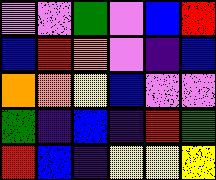[["violet", "violet", "green", "violet", "blue", "red"], ["blue", "red", "orange", "violet", "indigo", "blue"], ["orange", "orange", "yellow", "blue", "violet", "violet"], ["green", "indigo", "blue", "indigo", "red", "green"], ["red", "blue", "indigo", "yellow", "yellow", "yellow"]]